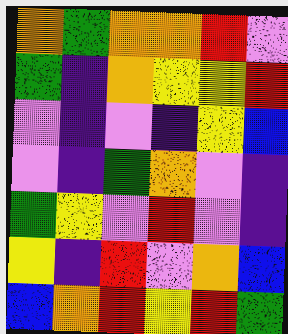[["orange", "green", "orange", "orange", "red", "violet"], ["green", "indigo", "orange", "yellow", "yellow", "red"], ["violet", "indigo", "violet", "indigo", "yellow", "blue"], ["violet", "indigo", "green", "orange", "violet", "indigo"], ["green", "yellow", "violet", "red", "violet", "indigo"], ["yellow", "indigo", "red", "violet", "orange", "blue"], ["blue", "orange", "red", "yellow", "red", "green"]]